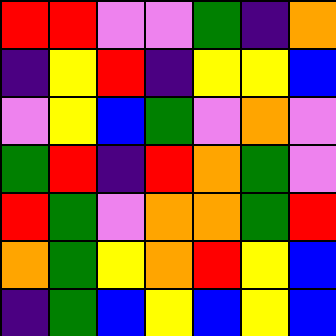[["red", "red", "violet", "violet", "green", "indigo", "orange"], ["indigo", "yellow", "red", "indigo", "yellow", "yellow", "blue"], ["violet", "yellow", "blue", "green", "violet", "orange", "violet"], ["green", "red", "indigo", "red", "orange", "green", "violet"], ["red", "green", "violet", "orange", "orange", "green", "red"], ["orange", "green", "yellow", "orange", "red", "yellow", "blue"], ["indigo", "green", "blue", "yellow", "blue", "yellow", "blue"]]